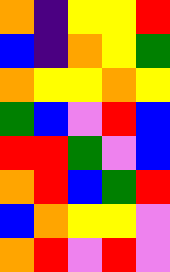[["orange", "indigo", "yellow", "yellow", "red"], ["blue", "indigo", "orange", "yellow", "green"], ["orange", "yellow", "yellow", "orange", "yellow"], ["green", "blue", "violet", "red", "blue"], ["red", "red", "green", "violet", "blue"], ["orange", "red", "blue", "green", "red"], ["blue", "orange", "yellow", "yellow", "violet"], ["orange", "red", "violet", "red", "violet"]]